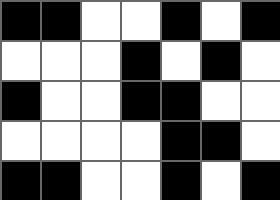[["black", "black", "white", "white", "black", "white", "black"], ["white", "white", "white", "black", "white", "black", "white"], ["black", "white", "white", "black", "black", "white", "white"], ["white", "white", "white", "white", "black", "black", "white"], ["black", "black", "white", "white", "black", "white", "black"]]